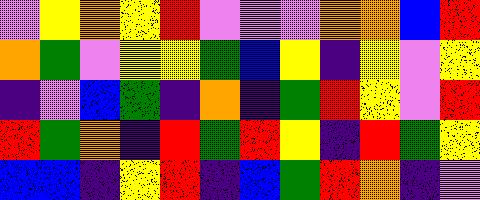[["violet", "yellow", "orange", "yellow", "red", "violet", "violet", "violet", "orange", "orange", "blue", "red"], ["orange", "green", "violet", "yellow", "yellow", "green", "blue", "yellow", "indigo", "yellow", "violet", "yellow"], ["indigo", "violet", "blue", "green", "indigo", "orange", "indigo", "green", "red", "yellow", "violet", "red"], ["red", "green", "orange", "indigo", "red", "green", "red", "yellow", "indigo", "red", "green", "yellow"], ["blue", "blue", "indigo", "yellow", "red", "indigo", "blue", "green", "red", "orange", "indigo", "violet"]]